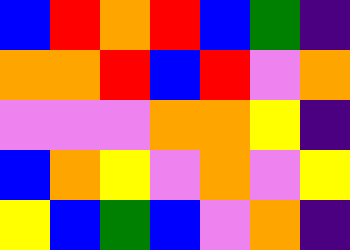[["blue", "red", "orange", "red", "blue", "green", "indigo"], ["orange", "orange", "red", "blue", "red", "violet", "orange"], ["violet", "violet", "violet", "orange", "orange", "yellow", "indigo"], ["blue", "orange", "yellow", "violet", "orange", "violet", "yellow"], ["yellow", "blue", "green", "blue", "violet", "orange", "indigo"]]